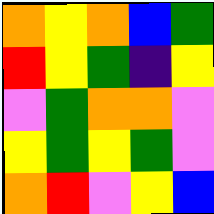[["orange", "yellow", "orange", "blue", "green"], ["red", "yellow", "green", "indigo", "yellow"], ["violet", "green", "orange", "orange", "violet"], ["yellow", "green", "yellow", "green", "violet"], ["orange", "red", "violet", "yellow", "blue"]]